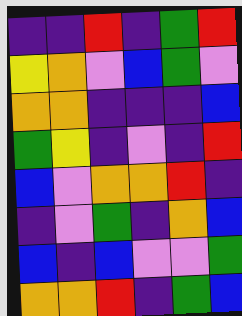[["indigo", "indigo", "red", "indigo", "green", "red"], ["yellow", "orange", "violet", "blue", "green", "violet"], ["orange", "orange", "indigo", "indigo", "indigo", "blue"], ["green", "yellow", "indigo", "violet", "indigo", "red"], ["blue", "violet", "orange", "orange", "red", "indigo"], ["indigo", "violet", "green", "indigo", "orange", "blue"], ["blue", "indigo", "blue", "violet", "violet", "green"], ["orange", "orange", "red", "indigo", "green", "blue"]]